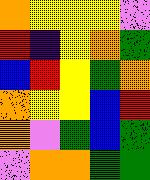[["orange", "yellow", "yellow", "yellow", "violet"], ["red", "indigo", "yellow", "orange", "green"], ["blue", "red", "yellow", "green", "orange"], ["orange", "yellow", "yellow", "blue", "red"], ["orange", "violet", "green", "blue", "green"], ["violet", "orange", "orange", "green", "green"]]